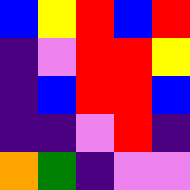[["blue", "yellow", "red", "blue", "red"], ["indigo", "violet", "red", "red", "yellow"], ["indigo", "blue", "red", "red", "blue"], ["indigo", "indigo", "violet", "red", "indigo"], ["orange", "green", "indigo", "violet", "violet"]]